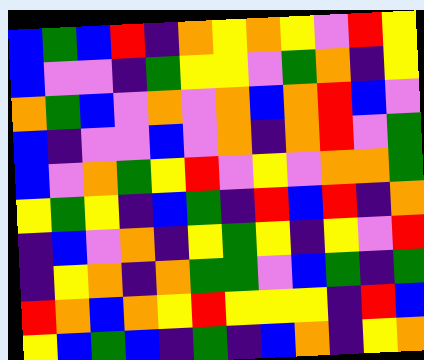[["blue", "green", "blue", "red", "indigo", "orange", "yellow", "orange", "yellow", "violet", "red", "yellow"], ["blue", "violet", "violet", "indigo", "green", "yellow", "yellow", "violet", "green", "orange", "indigo", "yellow"], ["orange", "green", "blue", "violet", "orange", "violet", "orange", "blue", "orange", "red", "blue", "violet"], ["blue", "indigo", "violet", "violet", "blue", "violet", "orange", "indigo", "orange", "red", "violet", "green"], ["blue", "violet", "orange", "green", "yellow", "red", "violet", "yellow", "violet", "orange", "orange", "green"], ["yellow", "green", "yellow", "indigo", "blue", "green", "indigo", "red", "blue", "red", "indigo", "orange"], ["indigo", "blue", "violet", "orange", "indigo", "yellow", "green", "yellow", "indigo", "yellow", "violet", "red"], ["indigo", "yellow", "orange", "indigo", "orange", "green", "green", "violet", "blue", "green", "indigo", "green"], ["red", "orange", "blue", "orange", "yellow", "red", "yellow", "yellow", "yellow", "indigo", "red", "blue"], ["yellow", "blue", "green", "blue", "indigo", "green", "indigo", "blue", "orange", "indigo", "yellow", "orange"]]